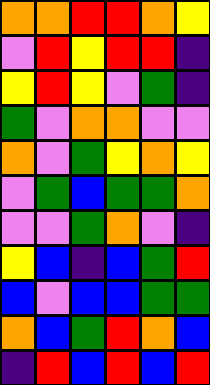[["orange", "orange", "red", "red", "orange", "yellow"], ["violet", "red", "yellow", "red", "red", "indigo"], ["yellow", "red", "yellow", "violet", "green", "indigo"], ["green", "violet", "orange", "orange", "violet", "violet"], ["orange", "violet", "green", "yellow", "orange", "yellow"], ["violet", "green", "blue", "green", "green", "orange"], ["violet", "violet", "green", "orange", "violet", "indigo"], ["yellow", "blue", "indigo", "blue", "green", "red"], ["blue", "violet", "blue", "blue", "green", "green"], ["orange", "blue", "green", "red", "orange", "blue"], ["indigo", "red", "blue", "red", "blue", "red"]]